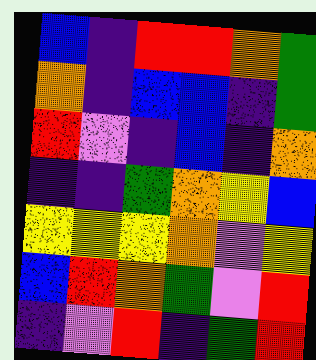[["blue", "indigo", "red", "red", "orange", "green"], ["orange", "indigo", "blue", "blue", "indigo", "green"], ["red", "violet", "indigo", "blue", "indigo", "orange"], ["indigo", "indigo", "green", "orange", "yellow", "blue"], ["yellow", "yellow", "yellow", "orange", "violet", "yellow"], ["blue", "red", "orange", "green", "violet", "red"], ["indigo", "violet", "red", "indigo", "green", "red"]]